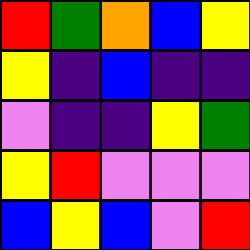[["red", "green", "orange", "blue", "yellow"], ["yellow", "indigo", "blue", "indigo", "indigo"], ["violet", "indigo", "indigo", "yellow", "green"], ["yellow", "red", "violet", "violet", "violet"], ["blue", "yellow", "blue", "violet", "red"]]